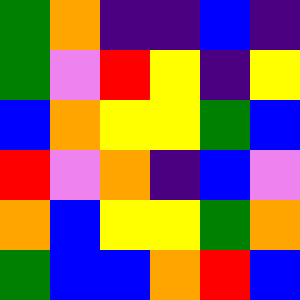[["green", "orange", "indigo", "indigo", "blue", "indigo"], ["green", "violet", "red", "yellow", "indigo", "yellow"], ["blue", "orange", "yellow", "yellow", "green", "blue"], ["red", "violet", "orange", "indigo", "blue", "violet"], ["orange", "blue", "yellow", "yellow", "green", "orange"], ["green", "blue", "blue", "orange", "red", "blue"]]